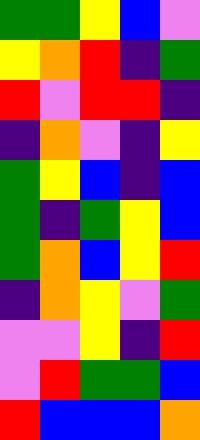[["green", "green", "yellow", "blue", "violet"], ["yellow", "orange", "red", "indigo", "green"], ["red", "violet", "red", "red", "indigo"], ["indigo", "orange", "violet", "indigo", "yellow"], ["green", "yellow", "blue", "indigo", "blue"], ["green", "indigo", "green", "yellow", "blue"], ["green", "orange", "blue", "yellow", "red"], ["indigo", "orange", "yellow", "violet", "green"], ["violet", "violet", "yellow", "indigo", "red"], ["violet", "red", "green", "green", "blue"], ["red", "blue", "blue", "blue", "orange"]]